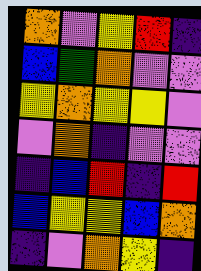[["orange", "violet", "yellow", "red", "indigo"], ["blue", "green", "orange", "violet", "violet"], ["yellow", "orange", "yellow", "yellow", "violet"], ["violet", "orange", "indigo", "violet", "violet"], ["indigo", "blue", "red", "indigo", "red"], ["blue", "yellow", "yellow", "blue", "orange"], ["indigo", "violet", "orange", "yellow", "indigo"]]